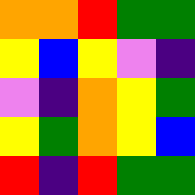[["orange", "orange", "red", "green", "green"], ["yellow", "blue", "yellow", "violet", "indigo"], ["violet", "indigo", "orange", "yellow", "green"], ["yellow", "green", "orange", "yellow", "blue"], ["red", "indigo", "red", "green", "green"]]